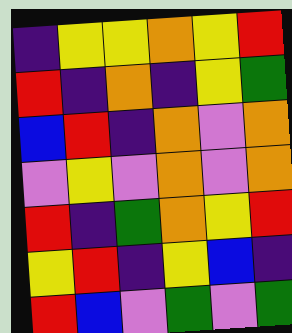[["indigo", "yellow", "yellow", "orange", "yellow", "red"], ["red", "indigo", "orange", "indigo", "yellow", "green"], ["blue", "red", "indigo", "orange", "violet", "orange"], ["violet", "yellow", "violet", "orange", "violet", "orange"], ["red", "indigo", "green", "orange", "yellow", "red"], ["yellow", "red", "indigo", "yellow", "blue", "indigo"], ["red", "blue", "violet", "green", "violet", "green"]]